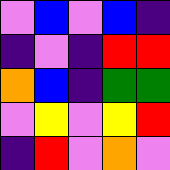[["violet", "blue", "violet", "blue", "indigo"], ["indigo", "violet", "indigo", "red", "red"], ["orange", "blue", "indigo", "green", "green"], ["violet", "yellow", "violet", "yellow", "red"], ["indigo", "red", "violet", "orange", "violet"]]